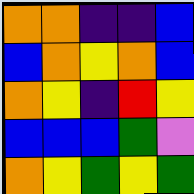[["orange", "orange", "indigo", "indigo", "blue"], ["blue", "orange", "yellow", "orange", "blue"], ["orange", "yellow", "indigo", "red", "yellow"], ["blue", "blue", "blue", "green", "violet"], ["orange", "yellow", "green", "yellow", "green"]]